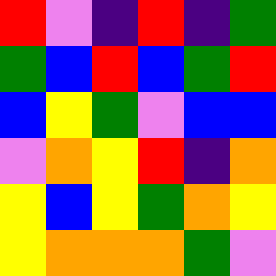[["red", "violet", "indigo", "red", "indigo", "green"], ["green", "blue", "red", "blue", "green", "red"], ["blue", "yellow", "green", "violet", "blue", "blue"], ["violet", "orange", "yellow", "red", "indigo", "orange"], ["yellow", "blue", "yellow", "green", "orange", "yellow"], ["yellow", "orange", "orange", "orange", "green", "violet"]]